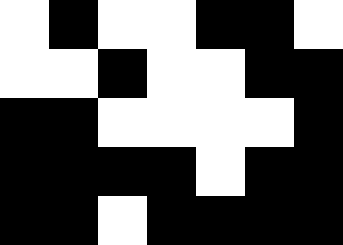[["white", "black", "white", "white", "black", "black", "white"], ["white", "white", "black", "white", "white", "black", "black"], ["black", "black", "white", "white", "white", "white", "black"], ["black", "black", "black", "black", "white", "black", "black"], ["black", "black", "white", "black", "black", "black", "black"]]